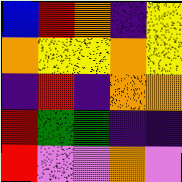[["blue", "red", "orange", "indigo", "yellow"], ["orange", "yellow", "yellow", "orange", "yellow"], ["indigo", "red", "indigo", "orange", "orange"], ["red", "green", "green", "indigo", "indigo"], ["red", "violet", "violet", "orange", "violet"]]